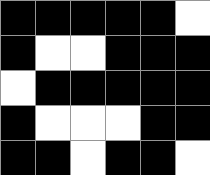[["black", "black", "black", "black", "black", "white"], ["black", "white", "white", "black", "black", "black"], ["white", "black", "black", "black", "black", "black"], ["black", "white", "white", "white", "black", "black"], ["black", "black", "white", "black", "black", "white"]]